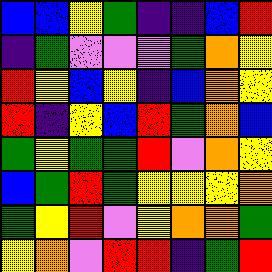[["blue", "blue", "yellow", "green", "indigo", "indigo", "blue", "red"], ["indigo", "green", "violet", "violet", "violet", "green", "orange", "yellow"], ["red", "yellow", "blue", "yellow", "indigo", "blue", "orange", "yellow"], ["red", "indigo", "yellow", "blue", "red", "green", "orange", "blue"], ["green", "yellow", "green", "green", "red", "violet", "orange", "yellow"], ["blue", "green", "red", "green", "yellow", "yellow", "yellow", "orange"], ["green", "yellow", "red", "violet", "yellow", "orange", "orange", "green"], ["yellow", "orange", "violet", "red", "red", "indigo", "green", "red"]]